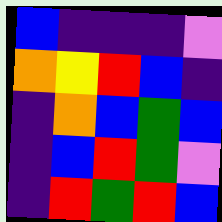[["blue", "indigo", "indigo", "indigo", "violet"], ["orange", "yellow", "red", "blue", "indigo"], ["indigo", "orange", "blue", "green", "blue"], ["indigo", "blue", "red", "green", "violet"], ["indigo", "red", "green", "red", "blue"]]